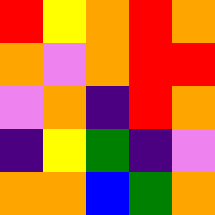[["red", "yellow", "orange", "red", "orange"], ["orange", "violet", "orange", "red", "red"], ["violet", "orange", "indigo", "red", "orange"], ["indigo", "yellow", "green", "indigo", "violet"], ["orange", "orange", "blue", "green", "orange"]]